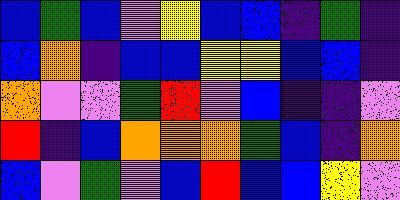[["blue", "green", "blue", "violet", "yellow", "blue", "blue", "indigo", "green", "indigo"], ["blue", "orange", "indigo", "blue", "blue", "yellow", "yellow", "blue", "blue", "indigo"], ["orange", "violet", "violet", "green", "red", "violet", "blue", "indigo", "indigo", "violet"], ["red", "indigo", "blue", "orange", "orange", "orange", "green", "blue", "indigo", "orange"], ["blue", "violet", "green", "violet", "blue", "red", "blue", "blue", "yellow", "violet"]]